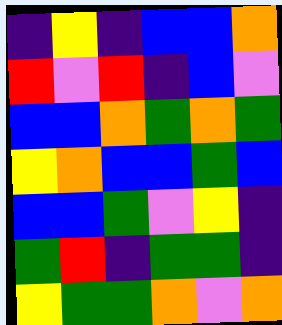[["indigo", "yellow", "indigo", "blue", "blue", "orange"], ["red", "violet", "red", "indigo", "blue", "violet"], ["blue", "blue", "orange", "green", "orange", "green"], ["yellow", "orange", "blue", "blue", "green", "blue"], ["blue", "blue", "green", "violet", "yellow", "indigo"], ["green", "red", "indigo", "green", "green", "indigo"], ["yellow", "green", "green", "orange", "violet", "orange"]]